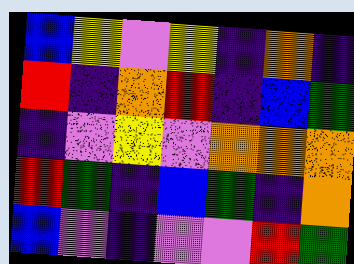[["blue", "yellow", "violet", "yellow", "indigo", "orange", "indigo"], ["red", "indigo", "orange", "red", "indigo", "blue", "green"], ["indigo", "violet", "yellow", "violet", "orange", "orange", "orange"], ["red", "green", "indigo", "blue", "green", "indigo", "orange"], ["blue", "violet", "indigo", "violet", "violet", "red", "green"]]